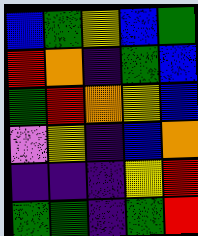[["blue", "green", "yellow", "blue", "green"], ["red", "orange", "indigo", "green", "blue"], ["green", "red", "orange", "yellow", "blue"], ["violet", "yellow", "indigo", "blue", "orange"], ["indigo", "indigo", "indigo", "yellow", "red"], ["green", "green", "indigo", "green", "red"]]